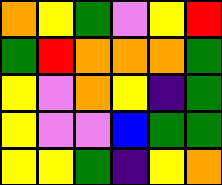[["orange", "yellow", "green", "violet", "yellow", "red"], ["green", "red", "orange", "orange", "orange", "green"], ["yellow", "violet", "orange", "yellow", "indigo", "green"], ["yellow", "violet", "violet", "blue", "green", "green"], ["yellow", "yellow", "green", "indigo", "yellow", "orange"]]